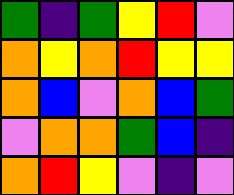[["green", "indigo", "green", "yellow", "red", "violet"], ["orange", "yellow", "orange", "red", "yellow", "yellow"], ["orange", "blue", "violet", "orange", "blue", "green"], ["violet", "orange", "orange", "green", "blue", "indigo"], ["orange", "red", "yellow", "violet", "indigo", "violet"]]